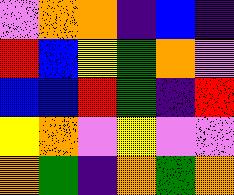[["violet", "orange", "orange", "indigo", "blue", "indigo"], ["red", "blue", "yellow", "green", "orange", "violet"], ["blue", "blue", "red", "green", "indigo", "red"], ["yellow", "orange", "violet", "yellow", "violet", "violet"], ["orange", "green", "indigo", "orange", "green", "orange"]]